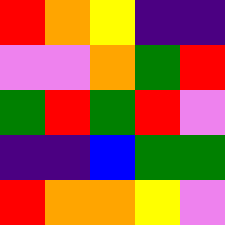[["red", "orange", "yellow", "indigo", "indigo"], ["violet", "violet", "orange", "green", "red"], ["green", "red", "green", "red", "violet"], ["indigo", "indigo", "blue", "green", "green"], ["red", "orange", "orange", "yellow", "violet"]]